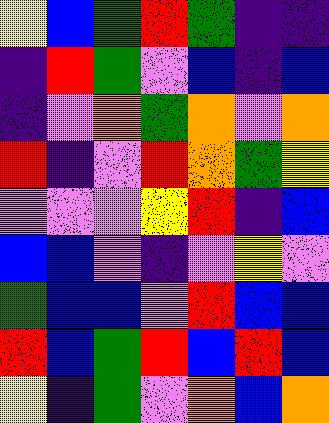[["yellow", "blue", "green", "red", "green", "indigo", "indigo"], ["indigo", "red", "green", "violet", "blue", "indigo", "blue"], ["indigo", "violet", "orange", "green", "orange", "violet", "orange"], ["red", "indigo", "violet", "red", "orange", "green", "yellow"], ["violet", "violet", "violet", "yellow", "red", "indigo", "blue"], ["blue", "blue", "violet", "indigo", "violet", "yellow", "violet"], ["green", "blue", "blue", "violet", "red", "blue", "blue"], ["red", "blue", "green", "red", "blue", "red", "blue"], ["yellow", "indigo", "green", "violet", "orange", "blue", "orange"]]